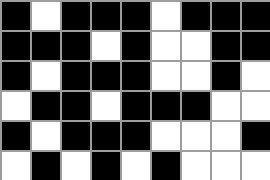[["black", "white", "black", "black", "black", "white", "black", "black", "black"], ["black", "black", "black", "white", "black", "white", "white", "black", "black"], ["black", "white", "black", "black", "black", "white", "white", "black", "white"], ["white", "black", "black", "white", "black", "black", "black", "white", "white"], ["black", "white", "black", "black", "black", "white", "white", "white", "black"], ["white", "black", "white", "black", "white", "black", "white", "white", "white"]]